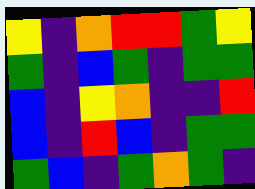[["yellow", "indigo", "orange", "red", "red", "green", "yellow"], ["green", "indigo", "blue", "green", "indigo", "green", "green"], ["blue", "indigo", "yellow", "orange", "indigo", "indigo", "red"], ["blue", "indigo", "red", "blue", "indigo", "green", "green"], ["green", "blue", "indigo", "green", "orange", "green", "indigo"]]